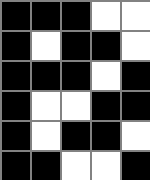[["black", "black", "black", "white", "white"], ["black", "white", "black", "black", "white"], ["black", "black", "black", "white", "black"], ["black", "white", "white", "black", "black"], ["black", "white", "black", "black", "white"], ["black", "black", "white", "white", "black"]]